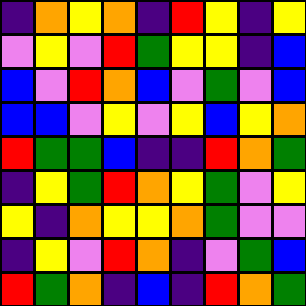[["indigo", "orange", "yellow", "orange", "indigo", "red", "yellow", "indigo", "yellow"], ["violet", "yellow", "violet", "red", "green", "yellow", "yellow", "indigo", "blue"], ["blue", "violet", "red", "orange", "blue", "violet", "green", "violet", "blue"], ["blue", "blue", "violet", "yellow", "violet", "yellow", "blue", "yellow", "orange"], ["red", "green", "green", "blue", "indigo", "indigo", "red", "orange", "green"], ["indigo", "yellow", "green", "red", "orange", "yellow", "green", "violet", "yellow"], ["yellow", "indigo", "orange", "yellow", "yellow", "orange", "green", "violet", "violet"], ["indigo", "yellow", "violet", "red", "orange", "indigo", "violet", "green", "blue"], ["red", "green", "orange", "indigo", "blue", "indigo", "red", "orange", "green"]]